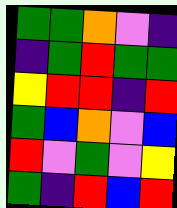[["green", "green", "orange", "violet", "indigo"], ["indigo", "green", "red", "green", "green"], ["yellow", "red", "red", "indigo", "red"], ["green", "blue", "orange", "violet", "blue"], ["red", "violet", "green", "violet", "yellow"], ["green", "indigo", "red", "blue", "red"]]